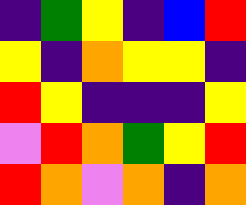[["indigo", "green", "yellow", "indigo", "blue", "red"], ["yellow", "indigo", "orange", "yellow", "yellow", "indigo"], ["red", "yellow", "indigo", "indigo", "indigo", "yellow"], ["violet", "red", "orange", "green", "yellow", "red"], ["red", "orange", "violet", "orange", "indigo", "orange"]]